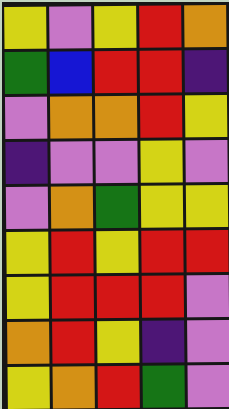[["yellow", "violet", "yellow", "red", "orange"], ["green", "blue", "red", "red", "indigo"], ["violet", "orange", "orange", "red", "yellow"], ["indigo", "violet", "violet", "yellow", "violet"], ["violet", "orange", "green", "yellow", "yellow"], ["yellow", "red", "yellow", "red", "red"], ["yellow", "red", "red", "red", "violet"], ["orange", "red", "yellow", "indigo", "violet"], ["yellow", "orange", "red", "green", "violet"]]